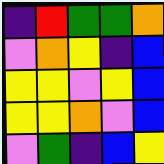[["indigo", "red", "green", "green", "orange"], ["violet", "orange", "yellow", "indigo", "blue"], ["yellow", "yellow", "violet", "yellow", "blue"], ["yellow", "yellow", "orange", "violet", "blue"], ["violet", "green", "indigo", "blue", "yellow"]]